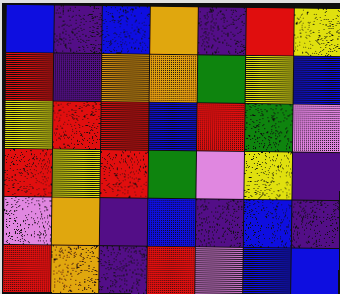[["blue", "indigo", "blue", "orange", "indigo", "red", "yellow"], ["red", "indigo", "orange", "orange", "green", "yellow", "blue"], ["yellow", "red", "red", "blue", "red", "green", "violet"], ["red", "yellow", "red", "green", "violet", "yellow", "indigo"], ["violet", "orange", "indigo", "blue", "indigo", "blue", "indigo"], ["red", "orange", "indigo", "red", "violet", "blue", "blue"]]